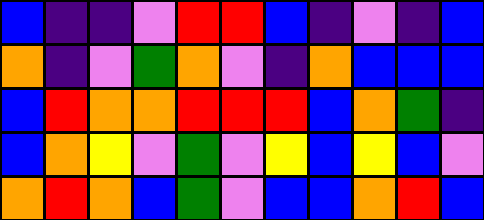[["blue", "indigo", "indigo", "violet", "red", "red", "blue", "indigo", "violet", "indigo", "blue"], ["orange", "indigo", "violet", "green", "orange", "violet", "indigo", "orange", "blue", "blue", "blue"], ["blue", "red", "orange", "orange", "red", "red", "red", "blue", "orange", "green", "indigo"], ["blue", "orange", "yellow", "violet", "green", "violet", "yellow", "blue", "yellow", "blue", "violet"], ["orange", "red", "orange", "blue", "green", "violet", "blue", "blue", "orange", "red", "blue"]]